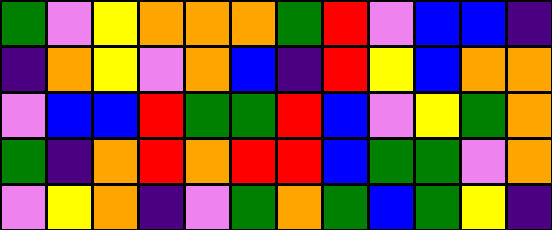[["green", "violet", "yellow", "orange", "orange", "orange", "green", "red", "violet", "blue", "blue", "indigo"], ["indigo", "orange", "yellow", "violet", "orange", "blue", "indigo", "red", "yellow", "blue", "orange", "orange"], ["violet", "blue", "blue", "red", "green", "green", "red", "blue", "violet", "yellow", "green", "orange"], ["green", "indigo", "orange", "red", "orange", "red", "red", "blue", "green", "green", "violet", "orange"], ["violet", "yellow", "orange", "indigo", "violet", "green", "orange", "green", "blue", "green", "yellow", "indigo"]]